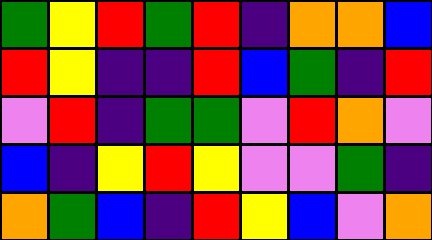[["green", "yellow", "red", "green", "red", "indigo", "orange", "orange", "blue"], ["red", "yellow", "indigo", "indigo", "red", "blue", "green", "indigo", "red"], ["violet", "red", "indigo", "green", "green", "violet", "red", "orange", "violet"], ["blue", "indigo", "yellow", "red", "yellow", "violet", "violet", "green", "indigo"], ["orange", "green", "blue", "indigo", "red", "yellow", "blue", "violet", "orange"]]